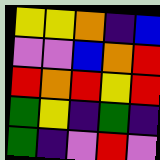[["yellow", "yellow", "orange", "indigo", "blue"], ["violet", "violet", "blue", "orange", "red"], ["red", "orange", "red", "yellow", "red"], ["green", "yellow", "indigo", "green", "indigo"], ["green", "indigo", "violet", "red", "violet"]]